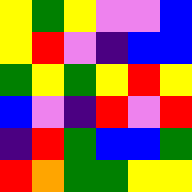[["yellow", "green", "yellow", "violet", "violet", "blue"], ["yellow", "red", "violet", "indigo", "blue", "blue"], ["green", "yellow", "green", "yellow", "red", "yellow"], ["blue", "violet", "indigo", "red", "violet", "red"], ["indigo", "red", "green", "blue", "blue", "green"], ["red", "orange", "green", "green", "yellow", "yellow"]]